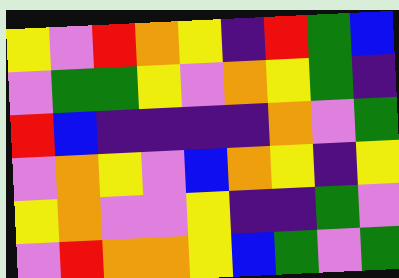[["yellow", "violet", "red", "orange", "yellow", "indigo", "red", "green", "blue"], ["violet", "green", "green", "yellow", "violet", "orange", "yellow", "green", "indigo"], ["red", "blue", "indigo", "indigo", "indigo", "indigo", "orange", "violet", "green"], ["violet", "orange", "yellow", "violet", "blue", "orange", "yellow", "indigo", "yellow"], ["yellow", "orange", "violet", "violet", "yellow", "indigo", "indigo", "green", "violet"], ["violet", "red", "orange", "orange", "yellow", "blue", "green", "violet", "green"]]